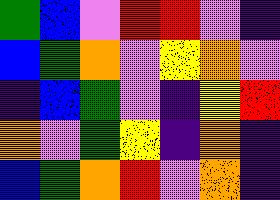[["green", "blue", "violet", "red", "red", "violet", "indigo"], ["blue", "green", "orange", "violet", "yellow", "orange", "violet"], ["indigo", "blue", "green", "violet", "indigo", "yellow", "red"], ["orange", "violet", "green", "yellow", "indigo", "orange", "indigo"], ["blue", "green", "orange", "red", "violet", "orange", "indigo"]]